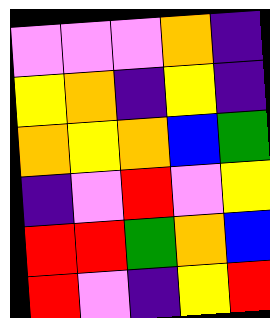[["violet", "violet", "violet", "orange", "indigo"], ["yellow", "orange", "indigo", "yellow", "indigo"], ["orange", "yellow", "orange", "blue", "green"], ["indigo", "violet", "red", "violet", "yellow"], ["red", "red", "green", "orange", "blue"], ["red", "violet", "indigo", "yellow", "red"]]